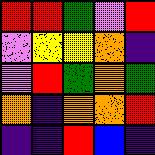[["red", "red", "green", "violet", "red"], ["violet", "yellow", "yellow", "orange", "indigo"], ["violet", "red", "green", "orange", "green"], ["orange", "indigo", "orange", "orange", "red"], ["indigo", "indigo", "red", "blue", "indigo"]]